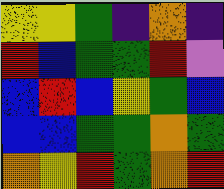[["yellow", "yellow", "green", "indigo", "orange", "indigo"], ["red", "blue", "green", "green", "red", "violet"], ["blue", "red", "blue", "yellow", "green", "blue"], ["blue", "blue", "green", "green", "orange", "green"], ["orange", "yellow", "red", "green", "orange", "red"]]